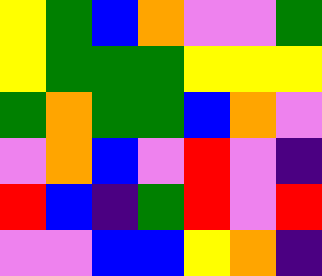[["yellow", "green", "blue", "orange", "violet", "violet", "green"], ["yellow", "green", "green", "green", "yellow", "yellow", "yellow"], ["green", "orange", "green", "green", "blue", "orange", "violet"], ["violet", "orange", "blue", "violet", "red", "violet", "indigo"], ["red", "blue", "indigo", "green", "red", "violet", "red"], ["violet", "violet", "blue", "blue", "yellow", "orange", "indigo"]]